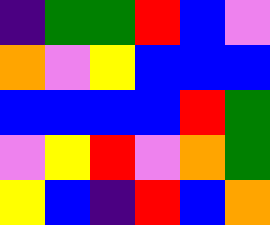[["indigo", "green", "green", "red", "blue", "violet"], ["orange", "violet", "yellow", "blue", "blue", "blue"], ["blue", "blue", "blue", "blue", "red", "green"], ["violet", "yellow", "red", "violet", "orange", "green"], ["yellow", "blue", "indigo", "red", "blue", "orange"]]